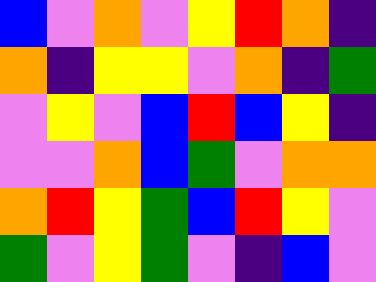[["blue", "violet", "orange", "violet", "yellow", "red", "orange", "indigo"], ["orange", "indigo", "yellow", "yellow", "violet", "orange", "indigo", "green"], ["violet", "yellow", "violet", "blue", "red", "blue", "yellow", "indigo"], ["violet", "violet", "orange", "blue", "green", "violet", "orange", "orange"], ["orange", "red", "yellow", "green", "blue", "red", "yellow", "violet"], ["green", "violet", "yellow", "green", "violet", "indigo", "blue", "violet"]]